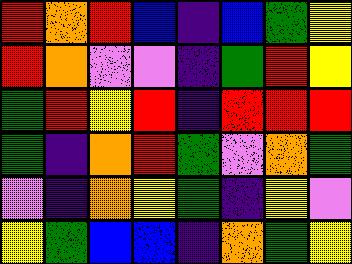[["red", "orange", "red", "blue", "indigo", "blue", "green", "yellow"], ["red", "orange", "violet", "violet", "indigo", "green", "red", "yellow"], ["green", "red", "yellow", "red", "indigo", "red", "red", "red"], ["green", "indigo", "orange", "red", "green", "violet", "orange", "green"], ["violet", "indigo", "orange", "yellow", "green", "indigo", "yellow", "violet"], ["yellow", "green", "blue", "blue", "indigo", "orange", "green", "yellow"]]